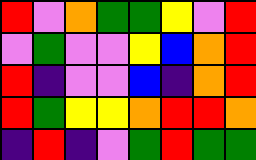[["red", "violet", "orange", "green", "green", "yellow", "violet", "red"], ["violet", "green", "violet", "violet", "yellow", "blue", "orange", "red"], ["red", "indigo", "violet", "violet", "blue", "indigo", "orange", "red"], ["red", "green", "yellow", "yellow", "orange", "red", "red", "orange"], ["indigo", "red", "indigo", "violet", "green", "red", "green", "green"]]